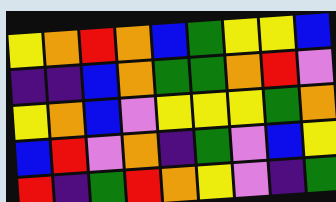[["yellow", "orange", "red", "orange", "blue", "green", "yellow", "yellow", "blue"], ["indigo", "indigo", "blue", "orange", "green", "green", "orange", "red", "violet"], ["yellow", "orange", "blue", "violet", "yellow", "yellow", "yellow", "green", "orange"], ["blue", "red", "violet", "orange", "indigo", "green", "violet", "blue", "yellow"], ["red", "indigo", "green", "red", "orange", "yellow", "violet", "indigo", "green"]]